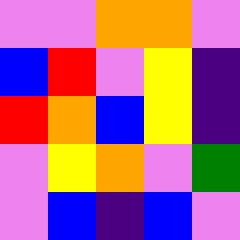[["violet", "violet", "orange", "orange", "violet"], ["blue", "red", "violet", "yellow", "indigo"], ["red", "orange", "blue", "yellow", "indigo"], ["violet", "yellow", "orange", "violet", "green"], ["violet", "blue", "indigo", "blue", "violet"]]